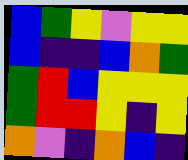[["blue", "green", "yellow", "violet", "yellow", "yellow"], ["blue", "indigo", "indigo", "blue", "orange", "green"], ["green", "red", "blue", "yellow", "yellow", "yellow"], ["green", "red", "red", "yellow", "indigo", "yellow"], ["orange", "violet", "indigo", "orange", "blue", "indigo"]]